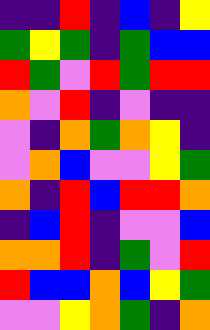[["indigo", "indigo", "red", "indigo", "blue", "indigo", "yellow"], ["green", "yellow", "green", "indigo", "green", "blue", "blue"], ["red", "green", "violet", "red", "green", "red", "red"], ["orange", "violet", "red", "indigo", "violet", "indigo", "indigo"], ["violet", "indigo", "orange", "green", "orange", "yellow", "indigo"], ["violet", "orange", "blue", "violet", "violet", "yellow", "green"], ["orange", "indigo", "red", "blue", "red", "red", "orange"], ["indigo", "blue", "red", "indigo", "violet", "violet", "blue"], ["orange", "orange", "red", "indigo", "green", "violet", "red"], ["red", "blue", "blue", "orange", "blue", "yellow", "green"], ["violet", "violet", "yellow", "orange", "green", "indigo", "orange"]]